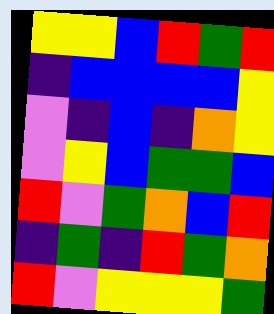[["yellow", "yellow", "blue", "red", "green", "red"], ["indigo", "blue", "blue", "blue", "blue", "yellow"], ["violet", "indigo", "blue", "indigo", "orange", "yellow"], ["violet", "yellow", "blue", "green", "green", "blue"], ["red", "violet", "green", "orange", "blue", "red"], ["indigo", "green", "indigo", "red", "green", "orange"], ["red", "violet", "yellow", "yellow", "yellow", "green"]]